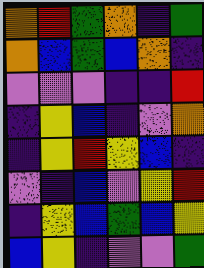[["orange", "red", "green", "orange", "indigo", "green"], ["orange", "blue", "green", "blue", "orange", "indigo"], ["violet", "violet", "violet", "indigo", "indigo", "red"], ["indigo", "yellow", "blue", "indigo", "violet", "orange"], ["indigo", "yellow", "red", "yellow", "blue", "indigo"], ["violet", "indigo", "blue", "violet", "yellow", "red"], ["indigo", "yellow", "blue", "green", "blue", "yellow"], ["blue", "yellow", "indigo", "violet", "violet", "green"]]